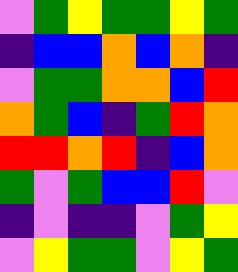[["violet", "green", "yellow", "green", "green", "yellow", "green"], ["indigo", "blue", "blue", "orange", "blue", "orange", "indigo"], ["violet", "green", "green", "orange", "orange", "blue", "red"], ["orange", "green", "blue", "indigo", "green", "red", "orange"], ["red", "red", "orange", "red", "indigo", "blue", "orange"], ["green", "violet", "green", "blue", "blue", "red", "violet"], ["indigo", "violet", "indigo", "indigo", "violet", "green", "yellow"], ["violet", "yellow", "green", "green", "violet", "yellow", "green"]]